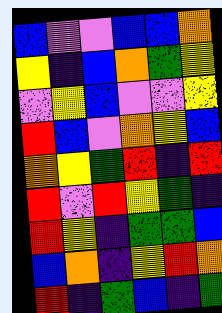[["blue", "violet", "violet", "blue", "blue", "orange"], ["yellow", "indigo", "blue", "orange", "green", "yellow"], ["violet", "yellow", "blue", "violet", "violet", "yellow"], ["red", "blue", "violet", "orange", "yellow", "blue"], ["orange", "yellow", "green", "red", "indigo", "red"], ["red", "violet", "red", "yellow", "green", "indigo"], ["red", "yellow", "indigo", "green", "green", "blue"], ["blue", "orange", "indigo", "yellow", "red", "orange"], ["red", "indigo", "green", "blue", "indigo", "green"]]